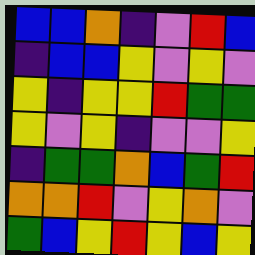[["blue", "blue", "orange", "indigo", "violet", "red", "blue"], ["indigo", "blue", "blue", "yellow", "violet", "yellow", "violet"], ["yellow", "indigo", "yellow", "yellow", "red", "green", "green"], ["yellow", "violet", "yellow", "indigo", "violet", "violet", "yellow"], ["indigo", "green", "green", "orange", "blue", "green", "red"], ["orange", "orange", "red", "violet", "yellow", "orange", "violet"], ["green", "blue", "yellow", "red", "yellow", "blue", "yellow"]]